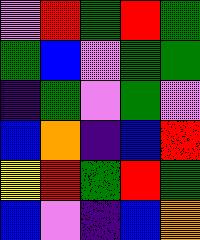[["violet", "red", "green", "red", "green"], ["green", "blue", "violet", "green", "green"], ["indigo", "green", "violet", "green", "violet"], ["blue", "orange", "indigo", "blue", "red"], ["yellow", "red", "green", "red", "green"], ["blue", "violet", "indigo", "blue", "orange"]]